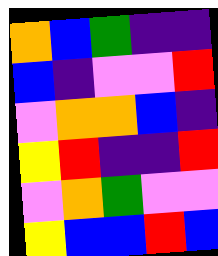[["orange", "blue", "green", "indigo", "indigo"], ["blue", "indigo", "violet", "violet", "red"], ["violet", "orange", "orange", "blue", "indigo"], ["yellow", "red", "indigo", "indigo", "red"], ["violet", "orange", "green", "violet", "violet"], ["yellow", "blue", "blue", "red", "blue"]]